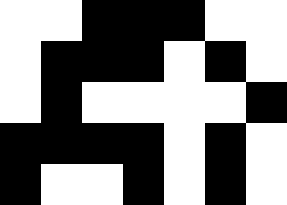[["white", "white", "black", "black", "black", "white", "white"], ["white", "black", "black", "black", "white", "black", "white"], ["white", "black", "white", "white", "white", "white", "black"], ["black", "black", "black", "black", "white", "black", "white"], ["black", "white", "white", "black", "white", "black", "white"]]